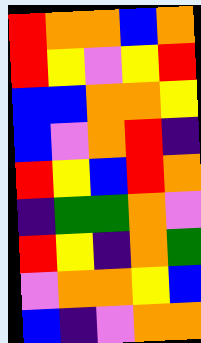[["red", "orange", "orange", "blue", "orange"], ["red", "yellow", "violet", "yellow", "red"], ["blue", "blue", "orange", "orange", "yellow"], ["blue", "violet", "orange", "red", "indigo"], ["red", "yellow", "blue", "red", "orange"], ["indigo", "green", "green", "orange", "violet"], ["red", "yellow", "indigo", "orange", "green"], ["violet", "orange", "orange", "yellow", "blue"], ["blue", "indigo", "violet", "orange", "orange"]]